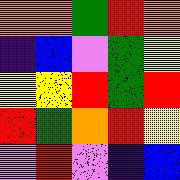[["orange", "orange", "green", "red", "orange"], ["indigo", "blue", "violet", "green", "yellow"], ["yellow", "yellow", "red", "green", "red"], ["red", "green", "orange", "red", "yellow"], ["violet", "red", "violet", "indigo", "blue"]]